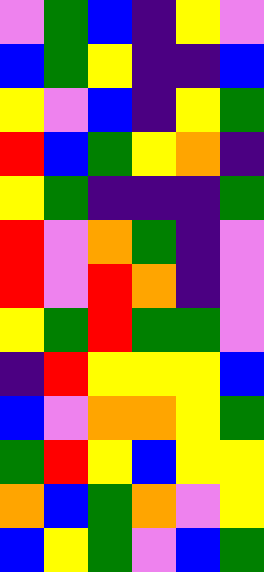[["violet", "green", "blue", "indigo", "yellow", "violet"], ["blue", "green", "yellow", "indigo", "indigo", "blue"], ["yellow", "violet", "blue", "indigo", "yellow", "green"], ["red", "blue", "green", "yellow", "orange", "indigo"], ["yellow", "green", "indigo", "indigo", "indigo", "green"], ["red", "violet", "orange", "green", "indigo", "violet"], ["red", "violet", "red", "orange", "indigo", "violet"], ["yellow", "green", "red", "green", "green", "violet"], ["indigo", "red", "yellow", "yellow", "yellow", "blue"], ["blue", "violet", "orange", "orange", "yellow", "green"], ["green", "red", "yellow", "blue", "yellow", "yellow"], ["orange", "blue", "green", "orange", "violet", "yellow"], ["blue", "yellow", "green", "violet", "blue", "green"]]